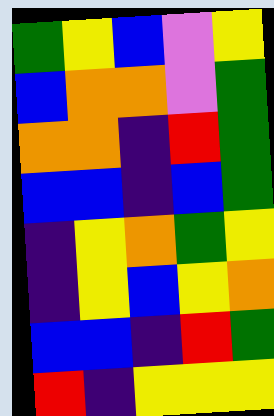[["green", "yellow", "blue", "violet", "yellow"], ["blue", "orange", "orange", "violet", "green"], ["orange", "orange", "indigo", "red", "green"], ["blue", "blue", "indigo", "blue", "green"], ["indigo", "yellow", "orange", "green", "yellow"], ["indigo", "yellow", "blue", "yellow", "orange"], ["blue", "blue", "indigo", "red", "green"], ["red", "indigo", "yellow", "yellow", "yellow"]]